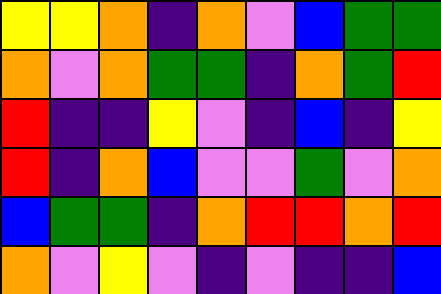[["yellow", "yellow", "orange", "indigo", "orange", "violet", "blue", "green", "green"], ["orange", "violet", "orange", "green", "green", "indigo", "orange", "green", "red"], ["red", "indigo", "indigo", "yellow", "violet", "indigo", "blue", "indigo", "yellow"], ["red", "indigo", "orange", "blue", "violet", "violet", "green", "violet", "orange"], ["blue", "green", "green", "indigo", "orange", "red", "red", "orange", "red"], ["orange", "violet", "yellow", "violet", "indigo", "violet", "indigo", "indigo", "blue"]]